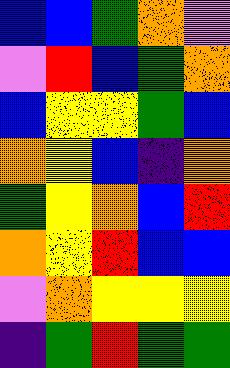[["blue", "blue", "green", "orange", "violet"], ["violet", "red", "blue", "green", "orange"], ["blue", "yellow", "yellow", "green", "blue"], ["orange", "yellow", "blue", "indigo", "orange"], ["green", "yellow", "orange", "blue", "red"], ["orange", "yellow", "red", "blue", "blue"], ["violet", "orange", "yellow", "yellow", "yellow"], ["indigo", "green", "red", "green", "green"]]